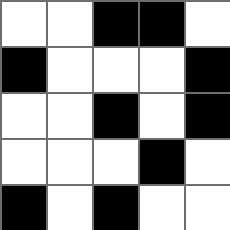[["white", "white", "black", "black", "white"], ["black", "white", "white", "white", "black"], ["white", "white", "black", "white", "black"], ["white", "white", "white", "black", "white"], ["black", "white", "black", "white", "white"]]